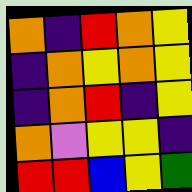[["orange", "indigo", "red", "orange", "yellow"], ["indigo", "orange", "yellow", "orange", "yellow"], ["indigo", "orange", "red", "indigo", "yellow"], ["orange", "violet", "yellow", "yellow", "indigo"], ["red", "red", "blue", "yellow", "green"]]